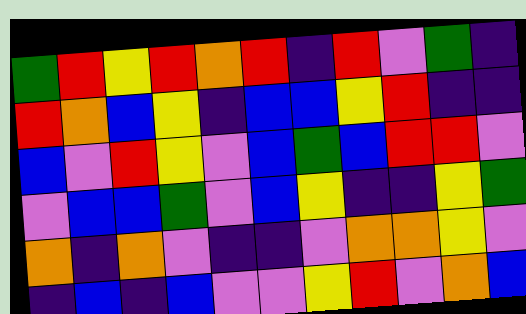[["green", "red", "yellow", "red", "orange", "red", "indigo", "red", "violet", "green", "indigo"], ["red", "orange", "blue", "yellow", "indigo", "blue", "blue", "yellow", "red", "indigo", "indigo"], ["blue", "violet", "red", "yellow", "violet", "blue", "green", "blue", "red", "red", "violet"], ["violet", "blue", "blue", "green", "violet", "blue", "yellow", "indigo", "indigo", "yellow", "green"], ["orange", "indigo", "orange", "violet", "indigo", "indigo", "violet", "orange", "orange", "yellow", "violet"], ["indigo", "blue", "indigo", "blue", "violet", "violet", "yellow", "red", "violet", "orange", "blue"]]